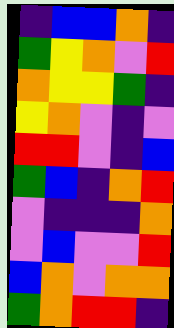[["indigo", "blue", "blue", "orange", "indigo"], ["green", "yellow", "orange", "violet", "red"], ["orange", "yellow", "yellow", "green", "indigo"], ["yellow", "orange", "violet", "indigo", "violet"], ["red", "red", "violet", "indigo", "blue"], ["green", "blue", "indigo", "orange", "red"], ["violet", "indigo", "indigo", "indigo", "orange"], ["violet", "blue", "violet", "violet", "red"], ["blue", "orange", "violet", "orange", "orange"], ["green", "orange", "red", "red", "indigo"]]